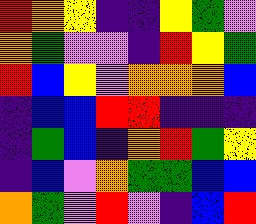[["red", "orange", "yellow", "indigo", "indigo", "yellow", "green", "violet"], ["orange", "green", "violet", "violet", "indigo", "red", "yellow", "green"], ["red", "blue", "yellow", "violet", "orange", "orange", "orange", "blue"], ["indigo", "blue", "blue", "red", "red", "indigo", "indigo", "indigo"], ["indigo", "green", "blue", "indigo", "orange", "red", "green", "yellow"], ["indigo", "blue", "violet", "orange", "green", "green", "blue", "blue"], ["orange", "green", "violet", "red", "violet", "indigo", "blue", "red"]]